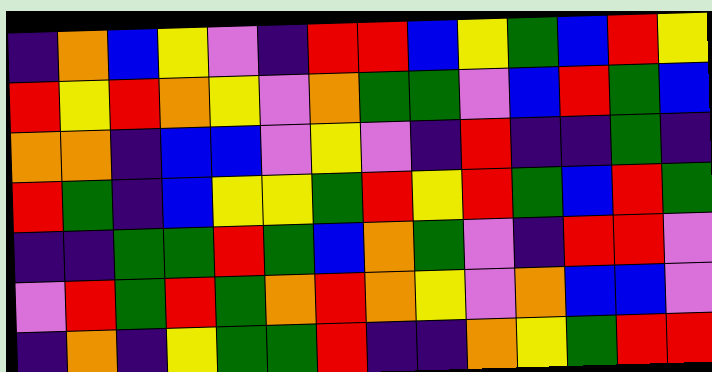[["indigo", "orange", "blue", "yellow", "violet", "indigo", "red", "red", "blue", "yellow", "green", "blue", "red", "yellow"], ["red", "yellow", "red", "orange", "yellow", "violet", "orange", "green", "green", "violet", "blue", "red", "green", "blue"], ["orange", "orange", "indigo", "blue", "blue", "violet", "yellow", "violet", "indigo", "red", "indigo", "indigo", "green", "indigo"], ["red", "green", "indigo", "blue", "yellow", "yellow", "green", "red", "yellow", "red", "green", "blue", "red", "green"], ["indigo", "indigo", "green", "green", "red", "green", "blue", "orange", "green", "violet", "indigo", "red", "red", "violet"], ["violet", "red", "green", "red", "green", "orange", "red", "orange", "yellow", "violet", "orange", "blue", "blue", "violet"], ["indigo", "orange", "indigo", "yellow", "green", "green", "red", "indigo", "indigo", "orange", "yellow", "green", "red", "red"]]